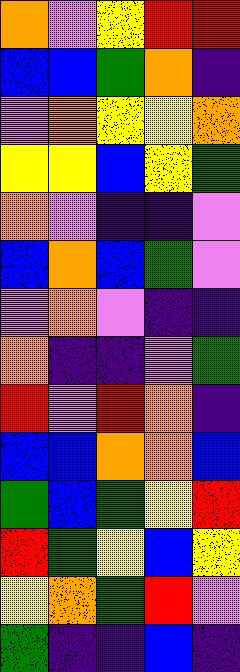[["orange", "violet", "yellow", "red", "red"], ["blue", "blue", "green", "orange", "indigo"], ["violet", "orange", "yellow", "yellow", "orange"], ["yellow", "yellow", "blue", "yellow", "green"], ["orange", "violet", "indigo", "indigo", "violet"], ["blue", "orange", "blue", "green", "violet"], ["violet", "orange", "violet", "indigo", "indigo"], ["orange", "indigo", "indigo", "violet", "green"], ["red", "violet", "red", "orange", "indigo"], ["blue", "blue", "orange", "orange", "blue"], ["green", "blue", "green", "yellow", "red"], ["red", "green", "yellow", "blue", "yellow"], ["yellow", "orange", "green", "red", "violet"], ["green", "indigo", "indigo", "blue", "indigo"]]